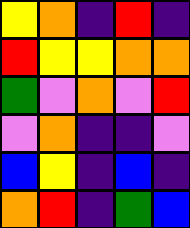[["yellow", "orange", "indigo", "red", "indigo"], ["red", "yellow", "yellow", "orange", "orange"], ["green", "violet", "orange", "violet", "red"], ["violet", "orange", "indigo", "indigo", "violet"], ["blue", "yellow", "indigo", "blue", "indigo"], ["orange", "red", "indigo", "green", "blue"]]